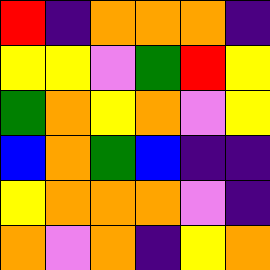[["red", "indigo", "orange", "orange", "orange", "indigo"], ["yellow", "yellow", "violet", "green", "red", "yellow"], ["green", "orange", "yellow", "orange", "violet", "yellow"], ["blue", "orange", "green", "blue", "indigo", "indigo"], ["yellow", "orange", "orange", "orange", "violet", "indigo"], ["orange", "violet", "orange", "indigo", "yellow", "orange"]]